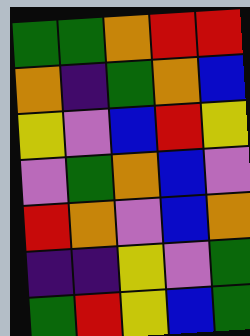[["green", "green", "orange", "red", "red"], ["orange", "indigo", "green", "orange", "blue"], ["yellow", "violet", "blue", "red", "yellow"], ["violet", "green", "orange", "blue", "violet"], ["red", "orange", "violet", "blue", "orange"], ["indigo", "indigo", "yellow", "violet", "green"], ["green", "red", "yellow", "blue", "green"]]